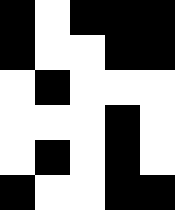[["black", "white", "black", "black", "black"], ["black", "white", "white", "black", "black"], ["white", "black", "white", "white", "white"], ["white", "white", "white", "black", "white"], ["white", "black", "white", "black", "white"], ["black", "white", "white", "black", "black"]]